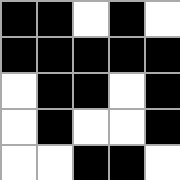[["black", "black", "white", "black", "white"], ["black", "black", "black", "black", "black"], ["white", "black", "black", "white", "black"], ["white", "black", "white", "white", "black"], ["white", "white", "black", "black", "white"]]